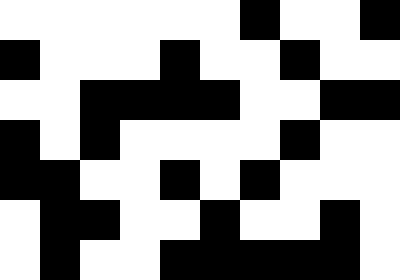[["white", "white", "white", "white", "white", "white", "black", "white", "white", "black"], ["black", "white", "white", "white", "black", "white", "white", "black", "white", "white"], ["white", "white", "black", "black", "black", "black", "white", "white", "black", "black"], ["black", "white", "black", "white", "white", "white", "white", "black", "white", "white"], ["black", "black", "white", "white", "black", "white", "black", "white", "white", "white"], ["white", "black", "black", "white", "white", "black", "white", "white", "black", "white"], ["white", "black", "white", "white", "black", "black", "black", "black", "black", "white"]]